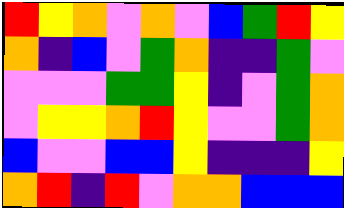[["red", "yellow", "orange", "violet", "orange", "violet", "blue", "green", "red", "yellow"], ["orange", "indigo", "blue", "violet", "green", "orange", "indigo", "indigo", "green", "violet"], ["violet", "violet", "violet", "green", "green", "yellow", "indigo", "violet", "green", "orange"], ["violet", "yellow", "yellow", "orange", "red", "yellow", "violet", "violet", "green", "orange"], ["blue", "violet", "violet", "blue", "blue", "yellow", "indigo", "indigo", "indigo", "yellow"], ["orange", "red", "indigo", "red", "violet", "orange", "orange", "blue", "blue", "blue"]]